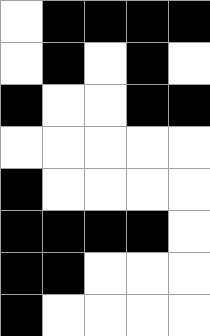[["white", "black", "black", "black", "black"], ["white", "black", "white", "black", "white"], ["black", "white", "white", "black", "black"], ["white", "white", "white", "white", "white"], ["black", "white", "white", "white", "white"], ["black", "black", "black", "black", "white"], ["black", "black", "white", "white", "white"], ["black", "white", "white", "white", "white"]]